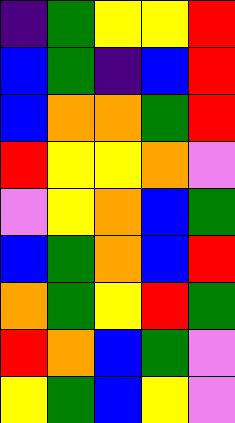[["indigo", "green", "yellow", "yellow", "red"], ["blue", "green", "indigo", "blue", "red"], ["blue", "orange", "orange", "green", "red"], ["red", "yellow", "yellow", "orange", "violet"], ["violet", "yellow", "orange", "blue", "green"], ["blue", "green", "orange", "blue", "red"], ["orange", "green", "yellow", "red", "green"], ["red", "orange", "blue", "green", "violet"], ["yellow", "green", "blue", "yellow", "violet"]]